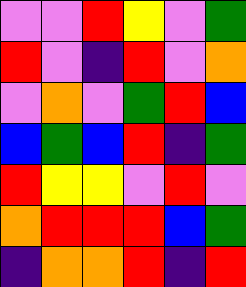[["violet", "violet", "red", "yellow", "violet", "green"], ["red", "violet", "indigo", "red", "violet", "orange"], ["violet", "orange", "violet", "green", "red", "blue"], ["blue", "green", "blue", "red", "indigo", "green"], ["red", "yellow", "yellow", "violet", "red", "violet"], ["orange", "red", "red", "red", "blue", "green"], ["indigo", "orange", "orange", "red", "indigo", "red"]]